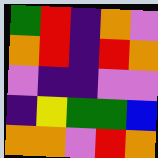[["green", "red", "indigo", "orange", "violet"], ["orange", "red", "indigo", "red", "orange"], ["violet", "indigo", "indigo", "violet", "violet"], ["indigo", "yellow", "green", "green", "blue"], ["orange", "orange", "violet", "red", "orange"]]